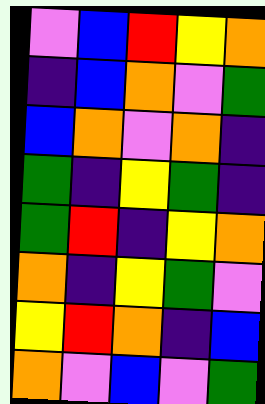[["violet", "blue", "red", "yellow", "orange"], ["indigo", "blue", "orange", "violet", "green"], ["blue", "orange", "violet", "orange", "indigo"], ["green", "indigo", "yellow", "green", "indigo"], ["green", "red", "indigo", "yellow", "orange"], ["orange", "indigo", "yellow", "green", "violet"], ["yellow", "red", "orange", "indigo", "blue"], ["orange", "violet", "blue", "violet", "green"]]